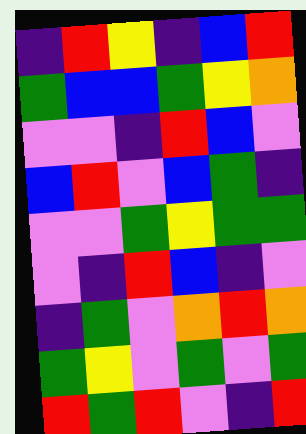[["indigo", "red", "yellow", "indigo", "blue", "red"], ["green", "blue", "blue", "green", "yellow", "orange"], ["violet", "violet", "indigo", "red", "blue", "violet"], ["blue", "red", "violet", "blue", "green", "indigo"], ["violet", "violet", "green", "yellow", "green", "green"], ["violet", "indigo", "red", "blue", "indigo", "violet"], ["indigo", "green", "violet", "orange", "red", "orange"], ["green", "yellow", "violet", "green", "violet", "green"], ["red", "green", "red", "violet", "indigo", "red"]]